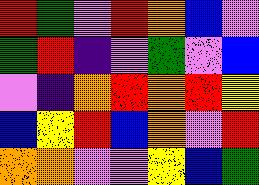[["red", "green", "violet", "red", "orange", "blue", "violet"], ["green", "red", "indigo", "violet", "green", "violet", "blue"], ["violet", "indigo", "orange", "red", "orange", "red", "yellow"], ["blue", "yellow", "red", "blue", "orange", "violet", "red"], ["orange", "orange", "violet", "violet", "yellow", "blue", "green"]]